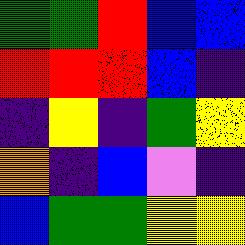[["green", "green", "red", "blue", "blue"], ["red", "red", "red", "blue", "indigo"], ["indigo", "yellow", "indigo", "green", "yellow"], ["orange", "indigo", "blue", "violet", "indigo"], ["blue", "green", "green", "yellow", "yellow"]]